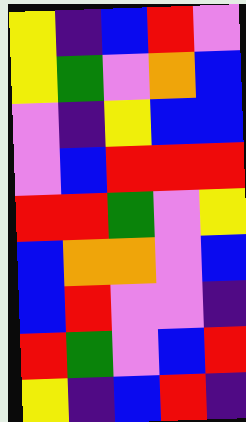[["yellow", "indigo", "blue", "red", "violet"], ["yellow", "green", "violet", "orange", "blue"], ["violet", "indigo", "yellow", "blue", "blue"], ["violet", "blue", "red", "red", "red"], ["red", "red", "green", "violet", "yellow"], ["blue", "orange", "orange", "violet", "blue"], ["blue", "red", "violet", "violet", "indigo"], ["red", "green", "violet", "blue", "red"], ["yellow", "indigo", "blue", "red", "indigo"]]